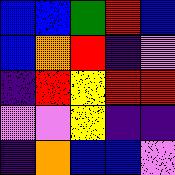[["blue", "blue", "green", "red", "blue"], ["blue", "orange", "red", "indigo", "violet"], ["indigo", "red", "yellow", "red", "red"], ["violet", "violet", "yellow", "indigo", "indigo"], ["indigo", "orange", "blue", "blue", "violet"]]